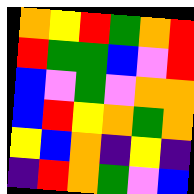[["orange", "yellow", "red", "green", "orange", "red"], ["red", "green", "green", "blue", "violet", "red"], ["blue", "violet", "green", "violet", "orange", "orange"], ["blue", "red", "yellow", "orange", "green", "orange"], ["yellow", "blue", "orange", "indigo", "yellow", "indigo"], ["indigo", "red", "orange", "green", "violet", "blue"]]